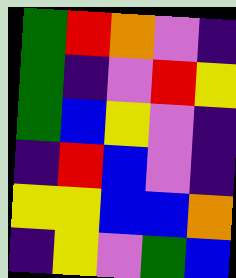[["green", "red", "orange", "violet", "indigo"], ["green", "indigo", "violet", "red", "yellow"], ["green", "blue", "yellow", "violet", "indigo"], ["indigo", "red", "blue", "violet", "indigo"], ["yellow", "yellow", "blue", "blue", "orange"], ["indigo", "yellow", "violet", "green", "blue"]]